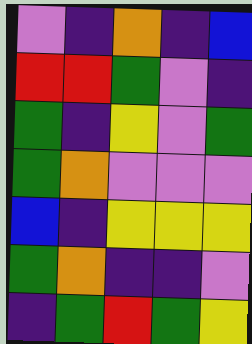[["violet", "indigo", "orange", "indigo", "blue"], ["red", "red", "green", "violet", "indigo"], ["green", "indigo", "yellow", "violet", "green"], ["green", "orange", "violet", "violet", "violet"], ["blue", "indigo", "yellow", "yellow", "yellow"], ["green", "orange", "indigo", "indigo", "violet"], ["indigo", "green", "red", "green", "yellow"]]